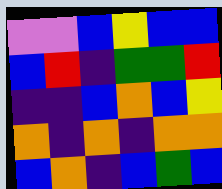[["violet", "violet", "blue", "yellow", "blue", "blue"], ["blue", "red", "indigo", "green", "green", "red"], ["indigo", "indigo", "blue", "orange", "blue", "yellow"], ["orange", "indigo", "orange", "indigo", "orange", "orange"], ["blue", "orange", "indigo", "blue", "green", "blue"]]